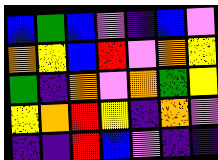[["blue", "green", "blue", "violet", "indigo", "blue", "violet"], ["orange", "yellow", "blue", "red", "violet", "orange", "yellow"], ["green", "indigo", "orange", "violet", "orange", "green", "yellow"], ["yellow", "orange", "red", "yellow", "indigo", "orange", "violet"], ["indigo", "indigo", "red", "blue", "violet", "indigo", "indigo"]]